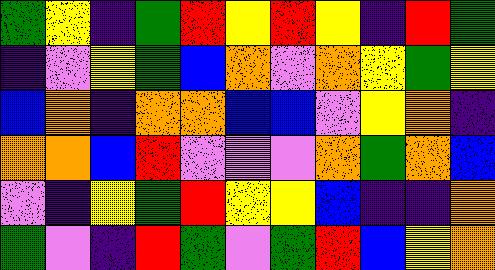[["green", "yellow", "indigo", "green", "red", "yellow", "red", "yellow", "indigo", "red", "green"], ["indigo", "violet", "yellow", "green", "blue", "orange", "violet", "orange", "yellow", "green", "yellow"], ["blue", "orange", "indigo", "orange", "orange", "blue", "blue", "violet", "yellow", "orange", "indigo"], ["orange", "orange", "blue", "red", "violet", "violet", "violet", "orange", "green", "orange", "blue"], ["violet", "indigo", "yellow", "green", "red", "yellow", "yellow", "blue", "indigo", "indigo", "orange"], ["green", "violet", "indigo", "red", "green", "violet", "green", "red", "blue", "yellow", "orange"]]